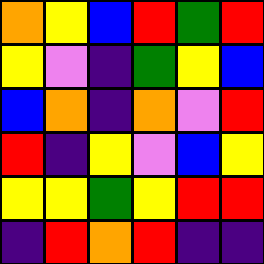[["orange", "yellow", "blue", "red", "green", "red"], ["yellow", "violet", "indigo", "green", "yellow", "blue"], ["blue", "orange", "indigo", "orange", "violet", "red"], ["red", "indigo", "yellow", "violet", "blue", "yellow"], ["yellow", "yellow", "green", "yellow", "red", "red"], ["indigo", "red", "orange", "red", "indigo", "indigo"]]